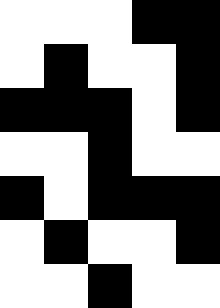[["white", "white", "white", "black", "black"], ["white", "black", "white", "white", "black"], ["black", "black", "black", "white", "black"], ["white", "white", "black", "white", "white"], ["black", "white", "black", "black", "black"], ["white", "black", "white", "white", "black"], ["white", "white", "black", "white", "white"]]